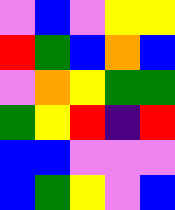[["violet", "blue", "violet", "yellow", "yellow"], ["red", "green", "blue", "orange", "blue"], ["violet", "orange", "yellow", "green", "green"], ["green", "yellow", "red", "indigo", "red"], ["blue", "blue", "violet", "violet", "violet"], ["blue", "green", "yellow", "violet", "blue"]]